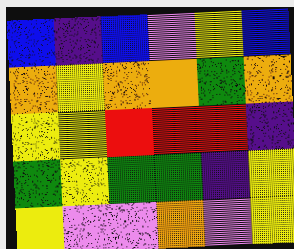[["blue", "indigo", "blue", "violet", "yellow", "blue"], ["orange", "yellow", "orange", "orange", "green", "orange"], ["yellow", "yellow", "red", "red", "red", "indigo"], ["green", "yellow", "green", "green", "indigo", "yellow"], ["yellow", "violet", "violet", "orange", "violet", "yellow"]]